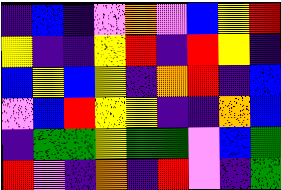[["indigo", "blue", "indigo", "violet", "orange", "violet", "blue", "yellow", "red"], ["yellow", "indigo", "indigo", "yellow", "red", "indigo", "red", "yellow", "indigo"], ["blue", "yellow", "blue", "yellow", "indigo", "orange", "red", "indigo", "blue"], ["violet", "blue", "red", "yellow", "yellow", "indigo", "indigo", "orange", "blue"], ["indigo", "green", "green", "yellow", "green", "green", "violet", "blue", "green"], ["red", "violet", "indigo", "orange", "indigo", "red", "violet", "indigo", "green"]]